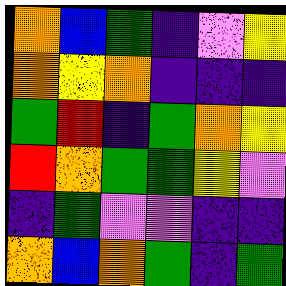[["orange", "blue", "green", "indigo", "violet", "yellow"], ["orange", "yellow", "orange", "indigo", "indigo", "indigo"], ["green", "red", "indigo", "green", "orange", "yellow"], ["red", "orange", "green", "green", "yellow", "violet"], ["indigo", "green", "violet", "violet", "indigo", "indigo"], ["orange", "blue", "orange", "green", "indigo", "green"]]